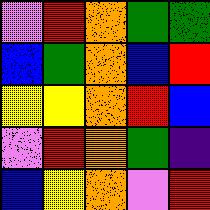[["violet", "red", "orange", "green", "green"], ["blue", "green", "orange", "blue", "red"], ["yellow", "yellow", "orange", "red", "blue"], ["violet", "red", "orange", "green", "indigo"], ["blue", "yellow", "orange", "violet", "red"]]